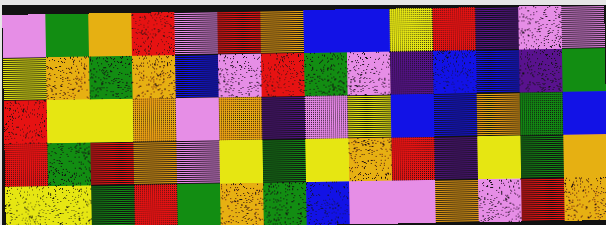[["violet", "green", "orange", "red", "violet", "red", "orange", "blue", "blue", "yellow", "red", "indigo", "violet", "violet"], ["yellow", "orange", "green", "orange", "blue", "violet", "red", "green", "violet", "indigo", "blue", "blue", "indigo", "green"], ["red", "yellow", "yellow", "orange", "violet", "orange", "indigo", "violet", "yellow", "blue", "blue", "orange", "green", "blue"], ["red", "green", "red", "orange", "violet", "yellow", "green", "yellow", "orange", "red", "indigo", "yellow", "green", "orange"], ["yellow", "yellow", "green", "red", "green", "orange", "green", "blue", "violet", "violet", "orange", "violet", "red", "orange"]]